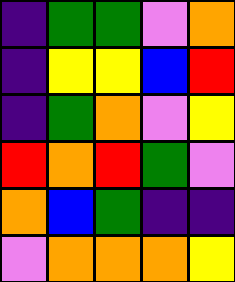[["indigo", "green", "green", "violet", "orange"], ["indigo", "yellow", "yellow", "blue", "red"], ["indigo", "green", "orange", "violet", "yellow"], ["red", "orange", "red", "green", "violet"], ["orange", "blue", "green", "indigo", "indigo"], ["violet", "orange", "orange", "orange", "yellow"]]